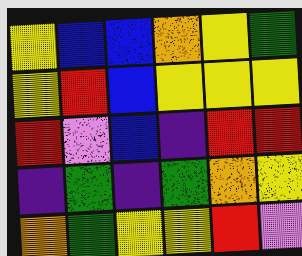[["yellow", "blue", "blue", "orange", "yellow", "green"], ["yellow", "red", "blue", "yellow", "yellow", "yellow"], ["red", "violet", "blue", "indigo", "red", "red"], ["indigo", "green", "indigo", "green", "orange", "yellow"], ["orange", "green", "yellow", "yellow", "red", "violet"]]